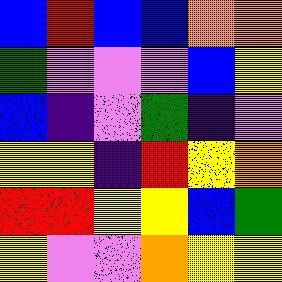[["blue", "red", "blue", "blue", "orange", "orange"], ["green", "violet", "violet", "violet", "blue", "yellow"], ["blue", "indigo", "violet", "green", "indigo", "violet"], ["yellow", "yellow", "indigo", "red", "yellow", "orange"], ["red", "red", "yellow", "yellow", "blue", "green"], ["yellow", "violet", "violet", "orange", "yellow", "yellow"]]